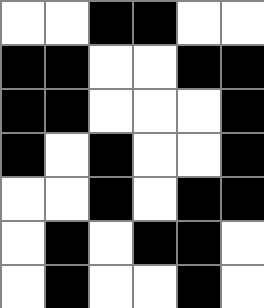[["white", "white", "black", "black", "white", "white"], ["black", "black", "white", "white", "black", "black"], ["black", "black", "white", "white", "white", "black"], ["black", "white", "black", "white", "white", "black"], ["white", "white", "black", "white", "black", "black"], ["white", "black", "white", "black", "black", "white"], ["white", "black", "white", "white", "black", "white"]]